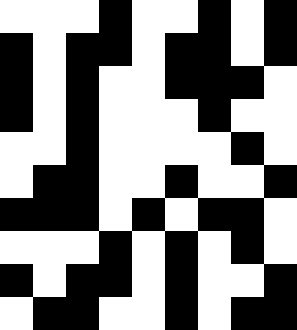[["white", "white", "white", "black", "white", "white", "black", "white", "black"], ["black", "white", "black", "black", "white", "black", "black", "white", "black"], ["black", "white", "black", "white", "white", "black", "black", "black", "white"], ["black", "white", "black", "white", "white", "white", "black", "white", "white"], ["white", "white", "black", "white", "white", "white", "white", "black", "white"], ["white", "black", "black", "white", "white", "black", "white", "white", "black"], ["black", "black", "black", "white", "black", "white", "black", "black", "white"], ["white", "white", "white", "black", "white", "black", "white", "black", "white"], ["black", "white", "black", "black", "white", "black", "white", "white", "black"], ["white", "black", "black", "white", "white", "black", "white", "black", "black"]]